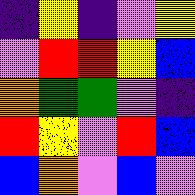[["indigo", "yellow", "indigo", "violet", "yellow"], ["violet", "red", "red", "yellow", "blue"], ["orange", "green", "green", "violet", "indigo"], ["red", "yellow", "violet", "red", "blue"], ["blue", "orange", "violet", "blue", "violet"]]